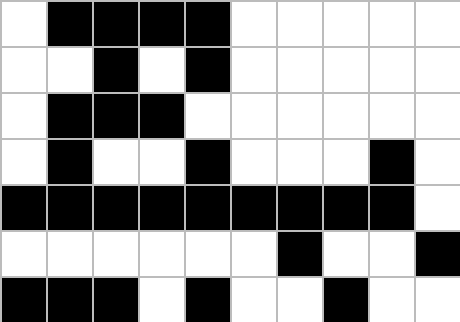[["white", "black", "black", "black", "black", "white", "white", "white", "white", "white"], ["white", "white", "black", "white", "black", "white", "white", "white", "white", "white"], ["white", "black", "black", "black", "white", "white", "white", "white", "white", "white"], ["white", "black", "white", "white", "black", "white", "white", "white", "black", "white"], ["black", "black", "black", "black", "black", "black", "black", "black", "black", "white"], ["white", "white", "white", "white", "white", "white", "black", "white", "white", "black"], ["black", "black", "black", "white", "black", "white", "white", "black", "white", "white"]]